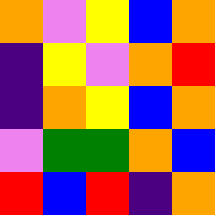[["orange", "violet", "yellow", "blue", "orange"], ["indigo", "yellow", "violet", "orange", "red"], ["indigo", "orange", "yellow", "blue", "orange"], ["violet", "green", "green", "orange", "blue"], ["red", "blue", "red", "indigo", "orange"]]